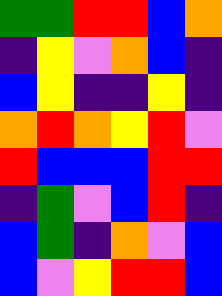[["green", "green", "red", "red", "blue", "orange"], ["indigo", "yellow", "violet", "orange", "blue", "indigo"], ["blue", "yellow", "indigo", "indigo", "yellow", "indigo"], ["orange", "red", "orange", "yellow", "red", "violet"], ["red", "blue", "blue", "blue", "red", "red"], ["indigo", "green", "violet", "blue", "red", "indigo"], ["blue", "green", "indigo", "orange", "violet", "blue"], ["blue", "violet", "yellow", "red", "red", "blue"]]